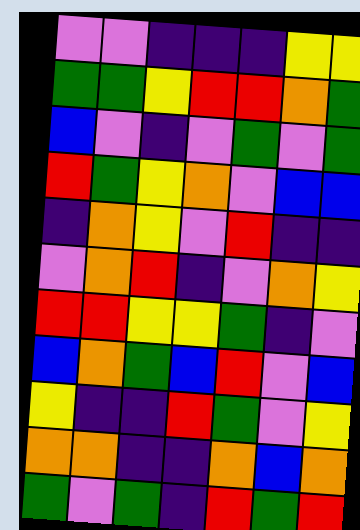[["violet", "violet", "indigo", "indigo", "indigo", "yellow", "yellow"], ["green", "green", "yellow", "red", "red", "orange", "green"], ["blue", "violet", "indigo", "violet", "green", "violet", "green"], ["red", "green", "yellow", "orange", "violet", "blue", "blue"], ["indigo", "orange", "yellow", "violet", "red", "indigo", "indigo"], ["violet", "orange", "red", "indigo", "violet", "orange", "yellow"], ["red", "red", "yellow", "yellow", "green", "indigo", "violet"], ["blue", "orange", "green", "blue", "red", "violet", "blue"], ["yellow", "indigo", "indigo", "red", "green", "violet", "yellow"], ["orange", "orange", "indigo", "indigo", "orange", "blue", "orange"], ["green", "violet", "green", "indigo", "red", "green", "red"]]